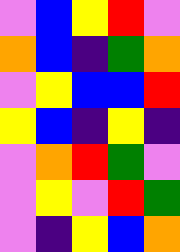[["violet", "blue", "yellow", "red", "violet"], ["orange", "blue", "indigo", "green", "orange"], ["violet", "yellow", "blue", "blue", "red"], ["yellow", "blue", "indigo", "yellow", "indigo"], ["violet", "orange", "red", "green", "violet"], ["violet", "yellow", "violet", "red", "green"], ["violet", "indigo", "yellow", "blue", "orange"]]